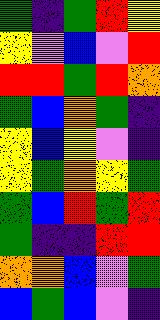[["green", "indigo", "green", "red", "yellow"], ["yellow", "violet", "blue", "violet", "red"], ["red", "red", "green", "red", "orange"], ["green", "blue", "orange", "green", "indigo"], ["yellow", "blue", "yellow", "violet", "indigo"], ["yellow", "green", "orange", "yellow", "green"], ["green", "blue", "red", "green", "red"], ["green", "indigo", "indigo", "red", "red"], ["orange", "orange", "blue", "violet", "green"], ["blue", "green", "blue", "violet", "indigo"]]